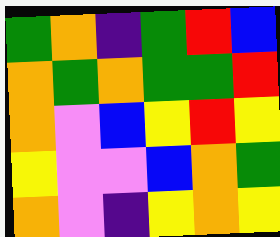[["green", "orange", "indigo", "green", "red", "blue"], ["orange", "green", "orange", "green", "green", "red"], ["orange", "violet", "blue", "yellow", "red", "yellow"], ["yellow", "violet", "violet", "blue", "orange", "green"], ["orange", "violet", "indigo", "yellow", "orange", "yellow"]]